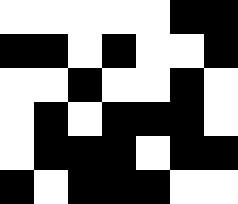[["white", "white", "white", "white", "white", "black", "black"], ["black", "black", "white", "black", "white", "white", "black"], ["white", "white", "black", "white", "white", "black", "white"], ["white", "black", "white", "black", "black", "black", "white"], ["white", "black", "black", "black", "white", "black", "black"], ["black", "white", "black", "black", "black", "white", "white"]]